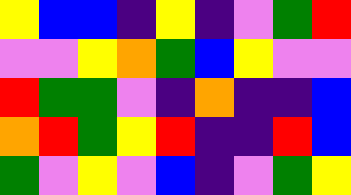[["yellow", "blue", "blue", "indigo", "yellow", "indigo", "violet", "green", "red"], ["violet", "violet", "yellow", "orange", "green", "blue", "yellow", "violet", "violet"], ["red", "green", "green", "violet", "indigo", "orange", "indigo", "indigo", "blue"], ["orange", "red", "green", "yellow", "red", "indigo", "indigo", "red", "blue"], ["green", "violet", "yellow", "violet", "blue", "indigo", "violet", "green", "yellow"]]